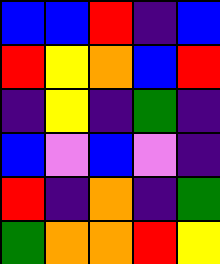[["blue", "blue", "red", "indigo", "blue"], ["red", "yellow", "orange", "blue", "red"], ["indigo", "yellow", "indigo", "green", "indigo"], ["blue", "violet", "blue", "violet", "indigo"], ["red", "indigo", "orange", "indigo", "green"], ["green", "orange", "orange", "red", "yellow"]]